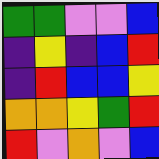[["green", "green", "violet", "violet", "blue"], ["indigo", "yellow", "indigo", "blue", "red"], ["indigo", "red", "blue", "blue", "yellow"], ["orange", "orange", "yellow", "green", "red"], ["red", "violet", "orange", "violet", "blue"]]